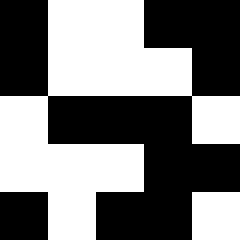[["black", "white", "white", "black", "black"], ["black", "white", "white", "white", "black"], ["white", "black", "black", "black", "white"], ["white", "white", "white", "black", "black"], ["black", "white", "black", "black", "white"]]